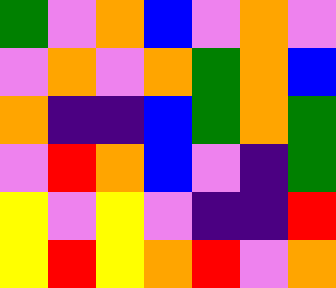[["green", "violet", "orange", "blue", "violet", "orange", "violet"], ["violet", "orange", "violet", "orange", "green", "orange", "blue"], ["orange", "indigo", "indigo", "blue", "green", "orange", "green"], ["violet", "red", "orange", "blue", "violet", "indigo", "green"], ["yellow", "violet", "yellow", "violet", "indigo", "indigo", "red"], ["yellow", "red", "yellow", "orange", "red", "violet", "orange"]]